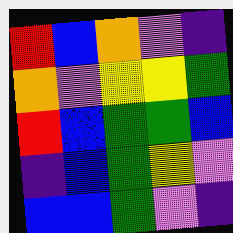[["red", "blue", "orange", "violet", "indigo"], ["orange", "violet", "yellow", "yellow", "green"], ["red", "blue", "green", "green", "blue"], ["indigo", "blue", "green", "yellow", "violet"], ["blue", "blue", "green", "violet", "indigo"]]